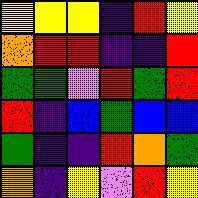[["yellow", "yellow", "yellow", "indigo", "red", "yellow"], ["orange", "red", "red", "indigo", "indigo", "red"], ["green", "green", "violet", "red", "green", "red"], ["red", "indigo", "blue", "green", "blue", "blue"], ["green", "indigo", "indigo", "red", "orange", "green"], ["orange", "indigo", "yellow", "violet", "red", "yellow"]]